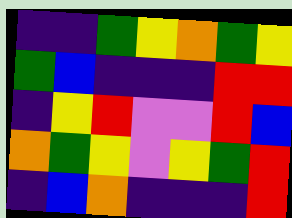[["indigo", "indigo", "green", "yellow", "orange", "green", "yellow"], ["green", "blue", "indigo", "indigo", "indigo", "red", "red"], ["indigo", "yellow", "red", "violet", "violet", "red", "blue"], ["orange", "green", "yellow", "violet", "yellow", "green", "red"], ["indigo", "blue", "orange", "indigo", "indigo", "indigo", "red"]]